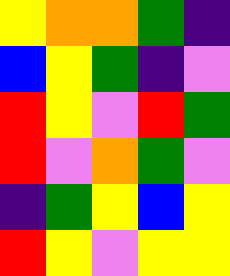[["yellow", "orange", "orange", "green", "indigo"], ["blue", "yellow", "green", "indigo", "violet"], ["red", "yellow", "violet", "red", "green"], ["red", "violet", "orange", "green", "violet"], ["indigo", "green", "yellow", "blue", "yellow"], ["red", "yellow", "violet", "yellow", "yellow"]]